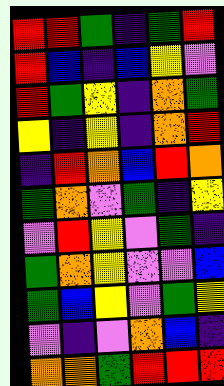[["red", "red", "green", "indigo", "green", "red"], ["red", "blue", "indigo", "blue", "yellow", "violet"], ["red", "green", "yellow", "indigo", "orange", "green"], ["yellow", "indigo", "yellow", "indigo", "orange", "red"], ["indigo", "red", "orange", "blue", "red", "orange"], ["green", "orange", "violet", "green", "indigo", "yellow"], ["violet", "red", "yellow", "violet", "green", "indigo"], ["green", "orange", "yellow", "violet", "violet", "blue"], ["green", "blue", "yellow", "violet", "green", "yellow"], ["violet", "indigo", "violet", "orange", "blue", "indigo"], ["orange", "orange", "green", "red", "red", "red"]]